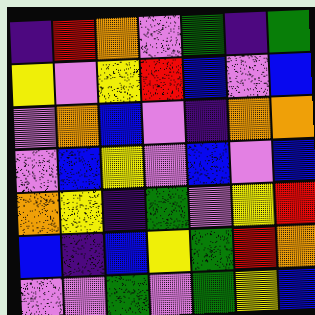[["indigo", "red", "orange", "violet", "green", "indigo", "green"], ["yellow", "violet", "yellow", "red", "blue", "violet", "blue"], ["violet", "orange", "blue", "violet", "indigo", "orange", "orange"], ["violet", "blue", "yellow", "violet", "blue", "violet", "blue"], ["orange", "yellow", "indigo", "green", "violet", "yellow", "red"], ["blue", "indigo", "blue", "yellow", "green", "red", "orange"], ["violet", "violet", "green", "violet", "green", "yellow", "blue"]]